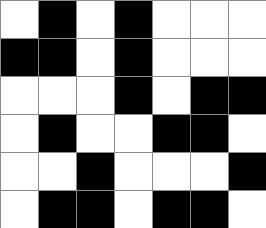[["white", "black", "white", "black", "white", "white", "white"], ["black", "black", "white", "black", "white", "white", "white"], ["white", "white", "white", "black", "white", "black", "black"], ["white", "black", "white", "white", "black", "black", "white"], ["white", "white", "black", "white", "white", "white", "black"], ["white", "black", "black", "white", "black", "black", "white"]]